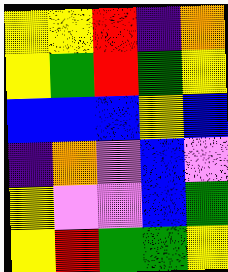[["yellow", "yellow", "red", "indigo", "orange"], ["yellow", "green", "red", "green", "yellow"], ["blue", "blue", "blue", "yellow", "blue"], ["indigo", "orange", "violet", "blue", "violet"], ["yellow", "violet", "violet", "blue", "green"], ["yellow", "red", "green", "green", "yellow"]]